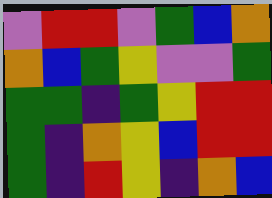[["violet", "red", "red", "violet", "green", "blue", "orange"], ["orange", "blue", "green", "yellow", "violet", "violet", "green"], ["green", "green", "indigo", "green", "yellow", "red", "red"], ["green", "indigo", "orange", "yellow", "blue", "red", "red"], ["green", "indigo", "red", "yellow", "indigo", "orange", "blue"]]